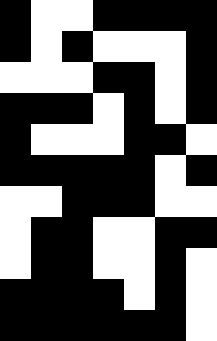[["black", "white", "white", "black", "black", "black", "black"], ["black", "white", "black", "white", "white", "white", "black"], ["white", "white", "white", "black", "black", "white", "black"], ["black", "black", "black", "white", "black", "white", "black"], ["black", "white", "white", "white", "black", "black", "white"], ["black", "black", "black", "black", "black", "white", "black"], ["white", "white", "black", "black", "black", "white", "white"], ["white", "black", "black", "white", "white", "black", "black"], ["white", "black", "black", "white", "white", "black", "white"], ["black", "black", "black", "black", "white", "black", "white"], ["black", "black", "black", "black", "black", "black", "white"]]